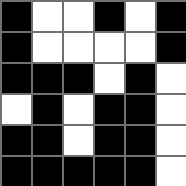[["black", "white", "white", "black", "white", "black"], ["black", "white", "white", "white", "white", "black"], ["black", "black", "black", "white", "black", "white"], ["white", "black", "white", "black", "black", "white"], ["black", "black", "white", "black", "black", "white"], ["black", "black", "black", "black", "black", "white"]]